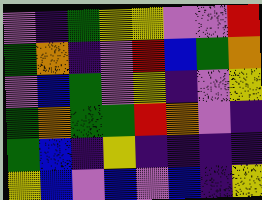[["violet", "indigo", "green", "yellow", "yellow", "violet", "violet", "red"], ["green", "orange", "indigo", "violet", "red", "blue", "green", "orange"], ["violet", "blue", "green", "violet", "yellow", "indigo", "violet", "yellow"], ["green", "orange", "green", "green", "red", "orange", "violet", "indigo"], ["green", "blue", "indigo", "yellow", "indigo", "indigo", "indigo", "indigo"], ["yellow", "blue", "violet", "blue", "violet", "blue", "indigo", "yellow"]]